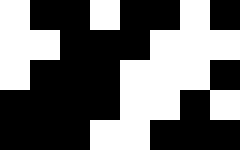[["white", "black", "black", "white", "black", "black", "white", "black"], ["white", "white", "black", "black", "black", "white", "white", "white"], ["white", "black", "black", "black", "white", "white", "white", "black"], ["black", "black", "black", "black", "white", "white", "black", "white"], ["black", "black", "black", "white", "white", "black", "black", "black"]]